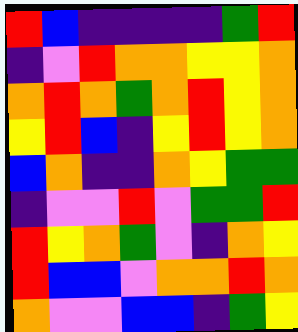[["red", "blue", "indigo", "indigo", "indigo", "indigo", "green", "red"], ["indigo", "violet", "red", "orange", "orange", "yellow", "yellow", "orange"], ["orange", "red", "orange", "green", "orange", "red", "yellow", "orange"], ["yellow", "red", "blue", "indigo", "yellow", "red", "yellow", "orange"], ["blue", "orange", "indigo", "indigo", "orange", "yellow", "green", "green"], ["indigo", "violet", "violet", "red", "violet", "green", "green", "red"], ["red", "yellow", "orange", "green", "violet", "indigo", "orange", "yellow"], ["red", "blue", "blue", "violet", "orange", "orange", "red", "orange"], ["orange", "violet", "violet", "blue", "blue", "indigo", "green", "yellow"]]